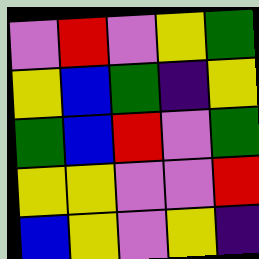[["violet", "red", "violet", "yellow", "green"], ["yellow", "blue", "green", "indigo", "yellow"], ["green", "blue", "red", "violet", "green"], ["yellow", "yellow", "violet", "violet", "red"], ["blue", "yellow", "violet", "yellow", "indigo"]]